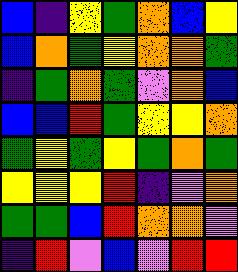[["blue", "indigo", "yellow", "green", "orange", "blue", "yellow"], ["blue", "orange", "green", "yellow", "orange", "orange", "green"], ["indigo", "green", "orange", "green", "violet", "orange", "blue"], ["blue", "blue", "red", "green", "yellow", "yellow", "orange"], ["green", "yellow", "green", "yellow", "green", "orange", "green"], ["yellow", "yellow", "yellow", "red", "indigo", "violet", "orange"], ["green", "green", "blue", "red", "orange", "orange", "violet"], ["indigo", "red", "violet", "blue", "violet", "red", "red"]]